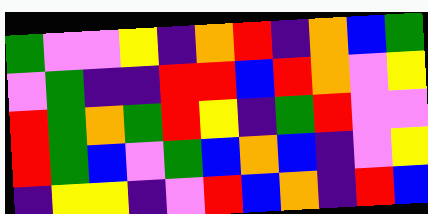[["green", "violet", "violet", "yellow", "indigo", "orange", "red", "indigo", "orange", "blue", "green"], ["violet", "green", "indigo", "indigo", "red", "red", "blue", "red", "orange", "violet", "yellow"], ["red", "green", "orange", "green", "red", "yellow", "indigo", "green", "red", "violet", "violet"], ["red", "green", "blue", "violet", "green", "blue", "orange", "blue", "indigo", "violet", "yellow"], ["indigo", "yellow", "yellow", "indigo", "violet", "red", "blue", "orange", "indigo", "red", "blue"]]